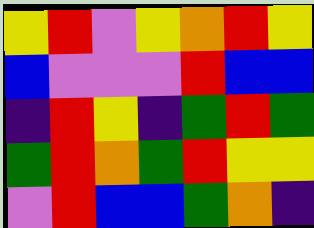[["yellow", "red", "violet", "yellow", "orange", "red", "yellow"], ["blue", "violet", "violet", "violet", "red", "blue", "blue"], ["indigo", "red", "yellow", "indigo", "green", "red", "green"], ["green", "red", "orange", "green", "red", "yellow", "yellow"], ["violet", "red", "blue", "blue", "green", "orange", "indigo"]]